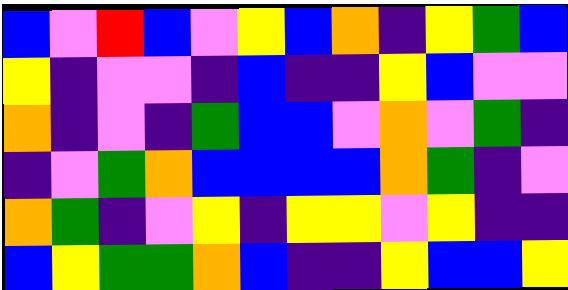[["blue", "violet", "red", "blue", "violet", "yellow", "blue", "orange", "indigo", "yellow", "green", "blue"], ["yellow", "indigo", "violet", "violet", "indigo", "blue", "indigo", "indigo", "yellow", "blue", "violet", "violet"], ["orange", "indigo", "violet", "indigo", "green", "blue", "blue", "violet", "orange", "violet", "green", "indigo"], ["indigo", "violet", "green", "orange", "blue", "blue", "blue", "blue", "orange", "green", "indigo", "violet"], ["orange", "green", "indigo", "violet", "yellow", "indigo", "yellow", "yellow", "violet", "yellow", "indigo", "indigo"], ["blue", "yellow", "green", "green", "orange", "blue", "indigo", "indigo", "yellow", "blue", "blue", "yellow"]]